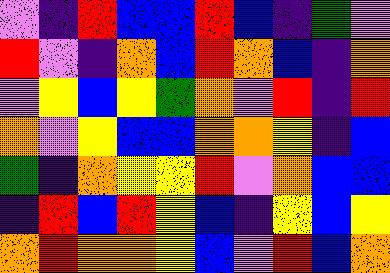[["violet", "indigo", "red", "blue", "blue", "red", "blue", "indigo", "green", "violet"], ["red", "violet", "indigo", "orange", "blue", "red", "orange", "blue", "indigo", "orange"], ["violet", "yellow", "blue", "yellow", "green", "orange", "violet", "red", "indigo", "red"], ["orange", "violet", "yellow", "blue", "blue", "orange", "orange", "yellow", "indigo", "blue"], ["green", "indigo", "orange", "yellow", "yellow", "red", "violet", "orange", "blue", "blue"], ["indigo", "red", "blue", "red", "yellow", "blue", "indigo", "yellow", "blue", "yellow"], ["orange", "red", "orange", "orange", "yellow", "blue", "violet", "red", "blue", "orange"]]